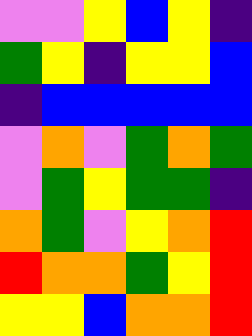[["violet", "violet", "yellow", "blue", "yellow", "indigo"], ["green", "yellow", "indigo", "yellow", "yellow", "blue"], ["indigo", "blue", "blue", "blue", "blue", "blue"], ["violet", "orange", "violet", "green", "orange", "green"], ["violet", "green", "yellow", "green", "green", "indigo"], ["orange", "green", "violet", "yellow", "orange", "red"], ["red", "orange", "orange", "green", "yellow", "red"], ["yellow", "yellow", "blue", "orange", "orange", "red"]]